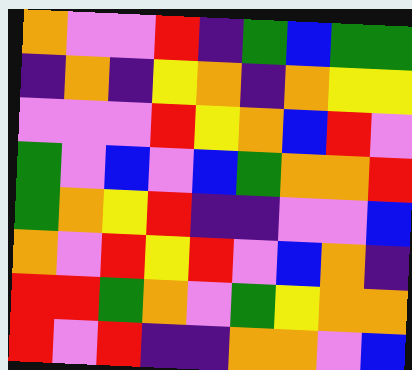[["orange", "violet", "violet", "red", "indigo", "green", "blue", "green", "green"], ["indigo", "orange", "indigo", "yellow", "orange", "indigo", "orange", "yellow", "yellow"], ["violet", "violet", "violet", "red", "yellow", "orange", "blue", "red", "violet"], ["green", "violet", "blue", "violet", "blue", "green", "orange", "orange", "red"], ["green", "orange", "yellow", "red", "indigo", "indigo", "violet", "violet", "blue"], ["orange", "violet", "red", "yellow", "red", "violet", "blue", "orange", "indigo"], ["red", "red", "green", "orange", "violet", "green", "yellow", "orange", "orange"], ["red", "violet", "red", "indigo", "indigo", "orange", "orange", "violet", "blue"]]